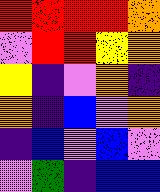[["red", "red", "red", "red", "orange"], ["violet", "red", "red", "yellow", "orange"], ["yellow", "indigo", "violet", "orange", "indigo"], ["orange", "indigo", "blue", "violet", "orange"], ["indigo", "blue", "violet", "blue", "violet"], ["violet", "green", "indigo", "blue", "blue"]]